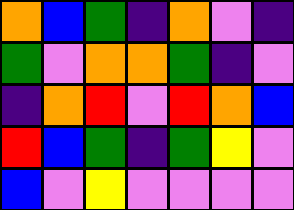[["orange", "blue", "green", "indigo", "orange", "violet", "indigo"], ["green", "violet", "orange", "orange", "green", "indigo", "violet"], ["indigo", "orange", "red", "violet", "red", "orange", "blue"], ["red", "blue", "green", "indigo", "green", "yellow", "violet"], ["blue", "violet", "yellow", "violet", "violet", "violet", "violet"]]